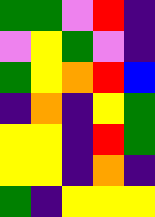[["green", "green", "violet", "red", "indigo"], ["violet", "yellow", "green", "violet", "indigo"], ["green", "yellow", "orange", "red", "blue"], ["indigo", "orange", "indigo", "yellow", "green"], ["yellow", "yellow", "indigo", "red", "green"], ["yellow", "yellow", "indigo", "orange", "indigo"], ["green", "indigo", "yellow", "yellow", "yellow"]]